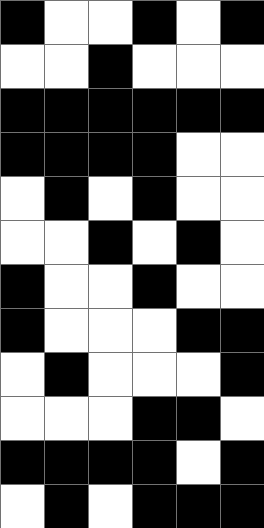[["black", "white", "white", "black", "white", "black"], ["white", "white", "black", "white", "white", "white"], ["black", "black", "black", "black", "black", "black"], ["black", "black", "black", "black", "white", "white"], ["white", "black", "white", "black", "white", "white"], ["white", "white", "black", "white", "black", "white"], ["black", "white", "white", "black", "white", "white"], ["black", "white", "white", "white", "black", "black"], ["white", "black", "white", "white", "white", "black"], ["white", "white", "white", "black", "black", "white"], ["black", "black", "black", "black", "white", "black"], ["white", "black", "white", "black", "black", "black"]]